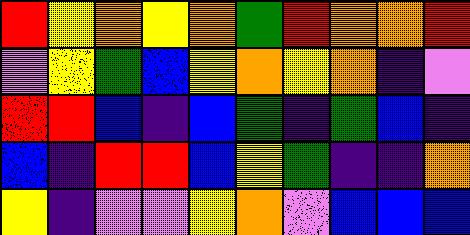[["red", "yellow", "orange", "yellow", "orange", "green", "red", "orange", "orange", "red"], ["violet", "yellow", "green", "blue", "yellow", "orange", "yellow", "orange", "indigo", "violet"], ["red", "red", "blue", "indigo", "blue", "green", "indigo", "green", "blue", "indigo"], ["blue", "indigo", "red", "red", "blue", "yellow", "green", "indigo", "indigo", "orange"], ["yellow", "indigo", "violet", "violet", "yellow", "orange", "violet", "blue", "blue", "blue"]]